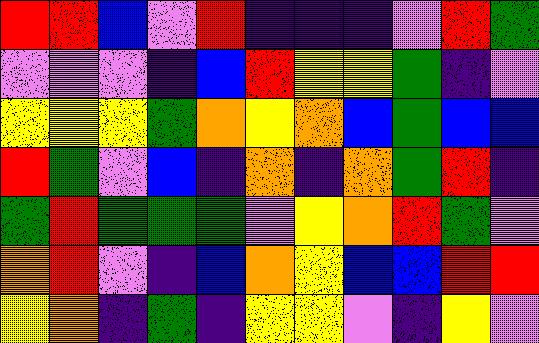[["red", "red", "blue", "violet", "red", "indigo", "indigo", "indigo", "violet", "red", "green"], ["violet", "violet", "violet", "indigo", "blue", "red", "yellow", "yellow", "green", "indigo", "violet"], ["yellow", "yellow", "yellow", "green", "orange", "yellow", "orange", "blue", "green", "blue", "blue"], ["red", "green", "violet", "blue", "indigo", "orange", "indigo", "orange", "green", "red", "indigo"], ["green", "red", "green", "green", "green", "violet", "yellow", "orange", "red", "green", "violet"], ["orange", "red", "violet", "indigo", "blue", "orange", "yellow", "blue", "blue", "red", "red"], ["yellow", "orange", "indigo", "green", "indigo", "yellow", "yellow", "violet", "indigo", "yellow", "violet"]]